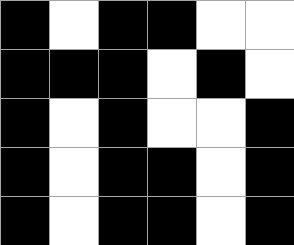[["black", "white", "black", "black", "white", "white"], ["black", "black", "black", "white", "black", "white"], ["black", "white", "black", "white", "white", "black"], ["black", "white", "black", "black", "white", "black"], ["black", "white", "black", "black", "white", "black"]]